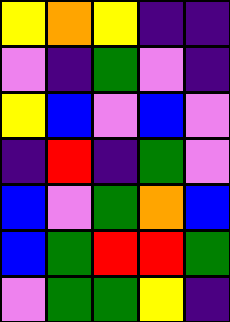[["yellow", "orange", "yellow", "indigo", "indigo"], ["violet", "indigo", "green", "violet", "indigo"], ["yellow", "blue", "violet", "blue", "violet"], ["indigo", "red", "indigo", "green", "violet"], ["blue", "violet", "green", "orange", "blue"], ["blue", "green", "red", "red", "green"], ["violet", "green", "green", "yellow", "indigo"]]